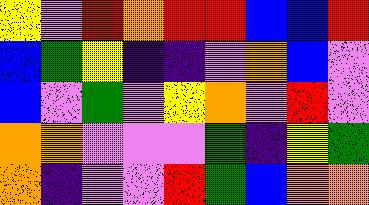[["yellow", "violet", "red", "orange", "red", "red", "blue", "blue", "red"], ["blue", "green", "yellow", "indigo", "indigo", "violet", "orange", "blue", "violet"], ["blue", "violet", "green", "violet", "yellow", "orange", "violet", "red", "violet"], ["orange", "orange", "violet", "violet", "violet", "green", "indigo", "yellow", "green"], ["orange", "indigo", "violet", "violet", "red", "green", "blue", "orange", "orange"]]